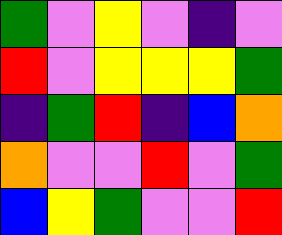[["green", "violet", "yellow", "violet", "indigo", "violet"], ["red", "violet", "yellow", "yellow", "yellow", "green"], ["indigo", "green", "red", "indigo", "blue", "orange"], ["orange", "violet", "violet", "red", "violet", "green"], ["blue", "yellow", "green", "violet", "violet", "red"]]